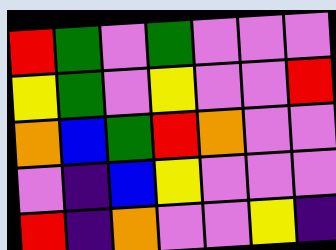[["red", "green", "violet", "green", "violet", "violet", "violet"], ["yellow", "green", "violet", "yellow", "violet", "violet", "red"], ["orange", "blue", "green", "red", "orange", "violet", "violet"], ["violet", "indigo", "blue", "yellow", "violet", "violet", "violet"], ["red", "indigo", "orange", "violet", "violet", "yellow", "indigo"]]